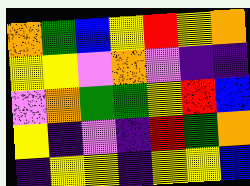[["orange", "green", "blue", "yellow", "red", "yellow", "orange"], ["yellow", "yellow", "violet", "orange", "violet", "indigo", "indigo"], ["violet", "orange", "green", "green", "yellow", "red", "blue"], ["yellow", "indigo", "violet", "indigo", "red", "green", "orange"], ["indigo", "yellow", "yellow", "indigo", "yellow", "yellow", "blue"]]